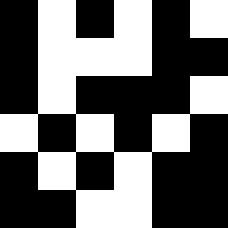[["black", "white", "black", "white", "black", "white"], ["black", "white", "white", "white", "black", "black"], ["black", "white", "black", "black", "black", "white"], ["white", "black", "white", "black", "white", "black"], ["black", "white", "black", "white", "black", "black"], ["black", "black", "white", "white", "black", "black"]]